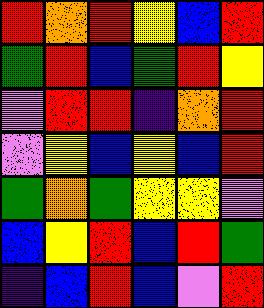[["red", "orange", "red", "yellow", "blue", "red"], ["green", "red", "blue", "green", "red", "yellow"], ["violet", "red", "red", "indigo", "orange", "red"], ["violet", "yellow", "blue", "yellow", "blue", "red"], ["green", "orange", "green", "yellow", "yellow", "violet"], ["blue", "yellow", "red", "blue", "red", "green"], ["indigo", "blue", "red", "blue", "violet", "red"]]